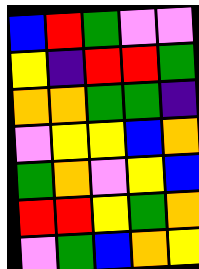[["blue", "red", "green", "violet", "violet"], ["yellow", "indigo", "red", "red", "green"], ["orange", "orange", "green", "green", "indigo"], ["violet", "yellow", "yellow", "blue", "orange"], ["green", "orange", "violet", "yellow", "blue"], ["red", "red", "yellow", "green", "orange"], ["violet", "green", "blue", "orange", "yellow"]]